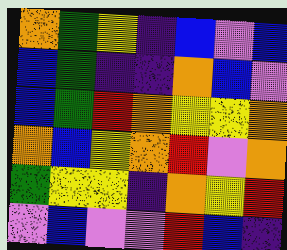[["orange", "green", "yellow", "indigo", "blue", "violet", "blue"], ["blue", "green", "indigo", "indigo", "orange", "blue", "violet"], ["blue", "green", "red", "orange", "yellow", "yellow", "orange"], ["orange", "blue", "yellow", "orange", "red", "violet", "orange"], ["green", "yellow", "yellow", "indigo", "orange", "yellow", "red"], ["violet", "blue", "violet", "violet", "red", "blue", "indigo"]]